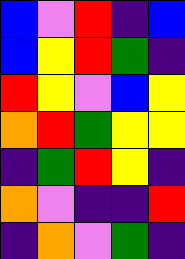[["blue", "violet", "red", "indigo", "blue"], ["blue", "yellow", "red", "green", "indigo"], ["red", "yellow", "violet", "blue", "yellow"], ["orange", "red", "green", "yellow", "yellow"], ["indigo", "green", "red", "yellow", "indigo"], ["orange", "violet", "indigo", "indigo", "red"], ["indigo", "orange", "violet", "green", "indigo"]]